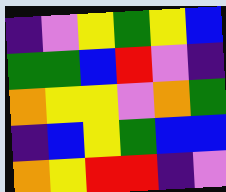[["indigo", "violet", "yellow", "green", "yellow", "blue"], ["green", "green", "blue", "red", "violet", "indigo"], ["orange", "yellow", "yellow", "violet", "orange", "green"], ["indigo", "blue", "yellow", "green", "blue", "blue"], ["orange", "yellow", "red", "red", "indigo", "violet"]]